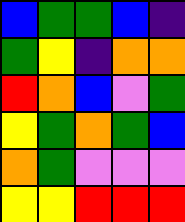[["blue", "green", "green", "blue", "indigo"], ["green", "yellow", "indigo", "orange", "orange"], ["red", "orange", "blue", "violet", "green"], ["yellow", "green", "orange", "green", "blue"], ["orange", "green", "violet", "violet", "violet"], ["yellow", "yellow", "red", "red", "red"]]